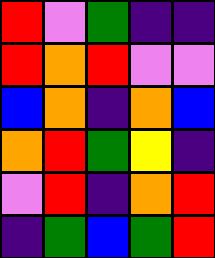[["red", "violet", "green", "indigo", "indigo"], ["red", "orange", "red", "violet", "violet"], ["blue", "orange", "indigo", "orange", "blue"], ["orange", "red", "green", "yellow", "indigo"], ["violet", "red", "indigo", "orange", "red"], ["indigo", "green", "blue", "green", "red"]]